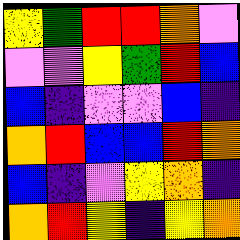[["yellow", "green", "red", "red", "orange", "violet"], ["violet", "violet", "yellow", "green", "red", "blue"], ["blue", "indigo", "violet", "violet", "blue", "indigo"], ["orange", "red", "blue", "blue", "red", "orange"], ["blue", "indigo", "violet", "yellow", "orange", "indigo"], ["orange", "red", "yellow", "indigo", "yellow", "orange"]]